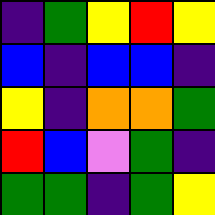[["indigo", "green", "yellow", "red", "yellow"], ["blue", "indigo", "blue", "blue", "indigo"], ["yellow", "indigo", "orange", "orange", "green"], ["red", "blue", "violet", "green", "indigo"], ["green", "green", "indigo", "green", "yellow"]]